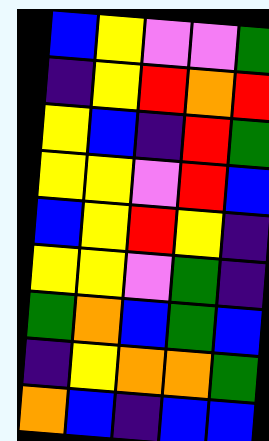[["blue", "yellow", "violet", "violet", "green"], ["indigo", "yellow", "red", "orange", "red"], ["yellow", "blue", "indigo", "red", "green"], ["yellow", "yellow", "violet", "red", "blue"], ["blue", "yellow", "red", "yellow", "indigo"], ["yellow", "yellow", "violet", "green", "indigo"], ["green", "orange", "blue", "green", "blue"], ["indigo", "yellow", "orange", "orange", "green"], ["orange", "blue", "indigo", "blue", "blue"]]